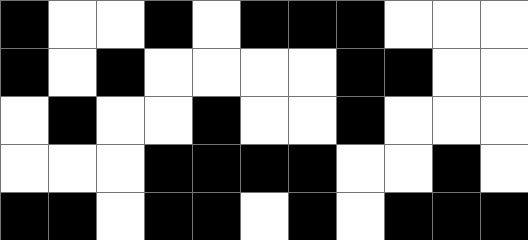[["black", "white", "white", "black", "white", "black", "black", "black", "white", "white", "white"], ["black", "white", "black", "white", "white", "white", "white", "black", "black", "white", "white"], ["white", "black", "white", "white", "black", "white", "white", "black", "white", "white", "white"], ["white", "white", "white", "black", "black", "black", "black", "white", "white", "black", "white"], ["black", "black", "white", "black", "black", "white", "black", "white", "black", "black", "black"]]